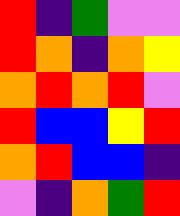[["red", "indigo", "green", "violet", "violet"], ["red", "orange", "indigo", "orange", "yellow"], ["orange", "red", "orange", "red", "violet"], ["red", "blue", "blue", "yellow", "red"], ["orange", "red", "blue", "blue", "indigo"], ["violet", "indigo", "orange", "green", "red"]]